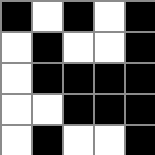[["black", "white", "black", "white", "black"], ["white", "black", "white", "white", "black"], ["white", "black", "black", "black", "black"], ["white", "white", "black", "black", "black"], ["white", "black", "white", "white", "black"]]